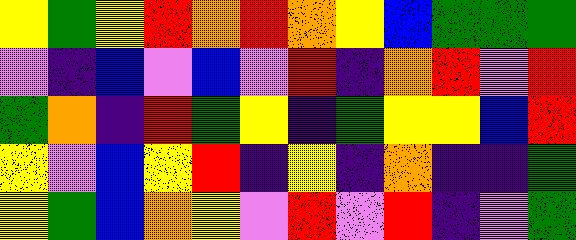[["yellow", "green", "yellow", "red", "orange", "red", "orange", "yellow", "blue", "green", "green", "green"], ["violet", "indigo", "blue", "violet", "blue", "violet", "red", "indigo", "orange", "red", "violet", "red"], ["green", "orange", "indigo", "red", "green", "yellow", "indigo", "green", "yellow", "yellow", "blue", "red"], ["yellow", "violet", "blue", "yellow", "red", "indigo", "yellow", "indigo", "orange", "indigo", "indigo", "green"], ["yellow", "green", "blue", "orange", "yellow", "violet", "red", "violet", "red", "indigo", "violet", "green"]]